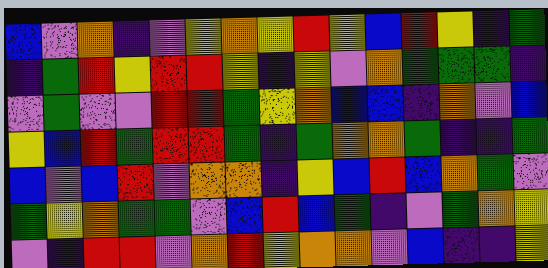[["blue", "violet", "orange", "indigo", "violet", "yellow", "orange", "yellow", "red", "yellow", "blue", "red", "yellow", "indigo", "green"], ["indigo", "green", "red", "yellow", "red", "red", "yellow", "indigo", "yellow", "violet", "orange", "green", "green", "green", "indigo"], ["violet", "green", "violet", "violet", "red", "red", "green", "yellow", "orange", "blue", "blue", "indigo", "orange", "violet", "blue"], ["yellow", "blue", "red", "green", "red", "red", "green", "indigo", "green", "orange", "orange", "green", "indigo", "indigo", "green"], ["blue", "violet", "blue", "red", "violet", "orange", "orange", "indigo", "yellow", "blue", "red", "blue", "orange", "green", "violet"], ["green", "yellow", "orange", "green", "green", "violet", "blue", "red", "blue", "green", "indigo", "violet", "green", "orange", "yellow"], ["violet", "indigo", "red", "red", "violet", "orange", "red", "yellow", "orange", "orange", "violet", "blue", "indigo", "indigo", "yellow"]]